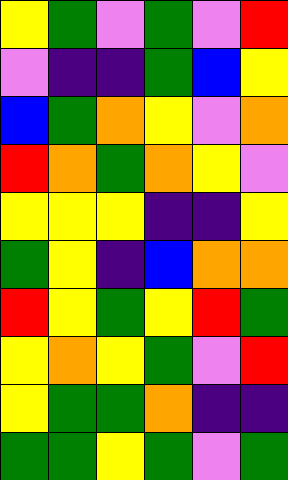[["yellow", "green", "violet", "green", "violet", "red"], ["violet", "indigo", "indigo", "green", "blue", "yellow"], ["blue", "green", "orange", "yellow", "violet", "orange"], ["red", "orange", "green", "orange", "yellow", "violet"], ["yellow", "yellow", "yellow", "indigo", "indigo", "yellow"], ["green", "yellow", "indigo", "blue", "orange", "orange"], ["red", "yellow", "green", "yellow", "red", "green"], ["yellow", "orange", "yellow", "green", "violet", "red"], ["yellow", "green", "green", "orange", "indigo", "indigo"], ["green", "green", "yellow", "green", "violet", "green"]]